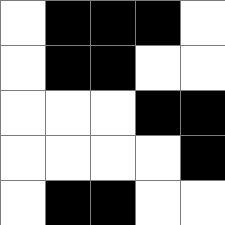[["white", "black", "black", "black", "white"], ["white", "black", "black", "white", "white"], ["white", "white", "white", "black", "black"], ["white", "white", "white", "white", "black"], ["white", "black", "black", "white", "white"]]